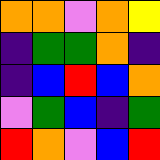[["orange", "orange", "violet", "orange", "yellow"], ["indigo", "green", "green", "orange", "indigo"], ["indigo", "blue", "red", "blue", "orange"], ["violet", "green", "blue", "indigo", "green"], ["red", "orange", "violet", "blue", "red"]]